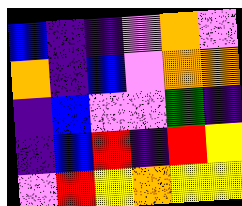[["blue", "indigo", "indigo", "violet", "orange", "violet"], ["orange", "indigo", "blue", "violet", "orange", "orange"], ["indigo", "blue", "violet", "violet", "green", "indigo"], ["indigo", "blue", "red", "indigo", "red", "yellow"], ["violet", "red", "yellow", "orange", "yellow", "yellow"]]